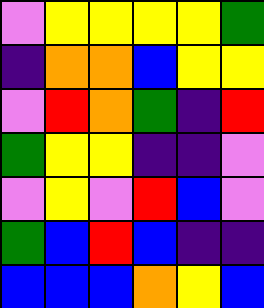[["violet", "yellow", "yellow", "yellow", "yellow", "green"], ["indigo", "orange", "orange", "blue", "yellow", "yellow"], ["violet", "red", "orange", "green", "indigo", "red"], ["green", "yellow", "yellow", "indigo", "indigo", "violet"], ["violet", "yellow", "violet", "red", "blue", "violet"], ["green", "blue", "red", "blue", "indigo", "indigo"], ["blue", "blue", "blue", "orange", "yellow", "blue"]]